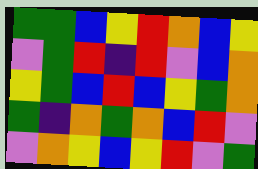[["green", "green", "blue", "yellow", "red", "orange", "blue", "yellow"], ["violet", "green", "red", "indigo", "red", "violet", "blue", "orange"], ["yellow", "green", "blue", "red", "blue", "yellow", "green", "orange"], ["green", "indigo", "orange", "green", "orange", "blue", "red", "violet"], ["violet", "orange", "yellow", "blue", "yellow", "red", "violet", "green"]]